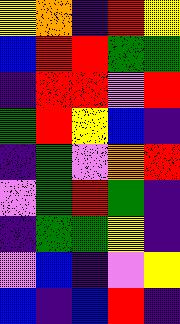[["yellow", "orange", "indigo", "red", "yellow"], ["blue", "red", "red", "green", "green"], ["indigo", "red", "red", "violet", "red"], ["green", "red", "yellow", "blue", "indigo"], ["indigo", "green", "violet", "orange", "red"], ["violet", "green", "red", "green", "indigo"], ["indigo", "green", "green", "yellow", "indigo"], ["violet", "blue", "indigo", "violet", "yellow"], ["blue", "indigo", "blue", "red", "indigo"]]